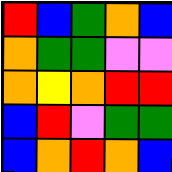[["red", "blue", "green", "orange", "blue"], ["orange", "green", "green", "violet", "violet"], ["orange", "yellow", "orange", "red", "red"], ["blue", "red", "violet", "green", "green"], ["blue", "orange", "red", "orange", "blue"]]